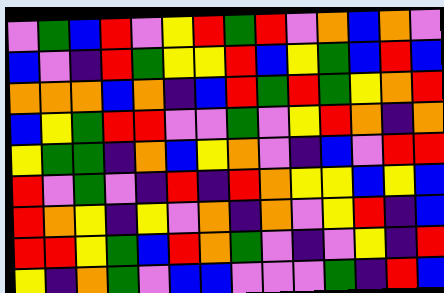[["violet", "green", "blue", "red", "violet", "yellow", "red", "green", "red", "violet", "orange", "blue", "orange", "violet"], ["blue", "violet", "indigo", "red", "green", "yellow", "yellow", "red", "blue", "yellow", "green", "blue", "red", "blue"], ["orange", "orange", "orange", "blue", "orange", "indigo", "blue", "red", "green", "red", "green", "yellow", "orange", "red"], ["blue", "yellow", "green", "red", "red", "violet", "violet", "green", "violet", "yellow", "red", "orange", "indigo", "orange"], ["yellow", "green", "green", "indigo", "orange", "blue", "yellow", "orange", "violet", "indigo", "blue", "violet", "red", "red"], ["red", "violet", "green", "violet", "indigo", "red", "indigo", "red", "orange", "yellow", "yellow", "blue", "yellow", "blue"], ["red", "orange", "yellow", "indigo", "yellow", "violet", "orange", "indigo", "orange", "violet", "yellow", "red", "indigo", "blue"], ["red", "red", "yellow", "green", "blue", "red", "orange", "green", "violet", "indigo", "violet", "yellow", "indigo", "red"], ["yellow", "indigo", "orange", "green", "violet", "blue", "blue", "violet", "violet", "violet", "green", "indigo", "red", "blue"]]